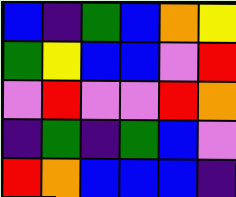[["blue", "indigo", "green", "blue", "orange", "yellow"], ["green", "yellow", "blue", "blue", "violet", "red"], ["violet", "red", "violet", "violet", "red", "orange"], ["indigo", "green", "indigo", "green", "blue", "violet"], ["red", "orange", "blue", "blue", "blue", "indigo"]]